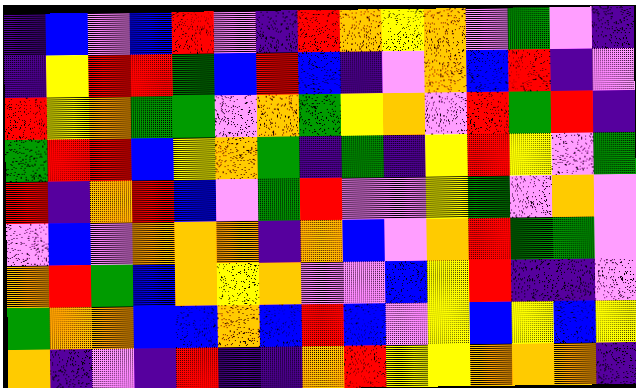[["indigo", "blue", "violet", "blue", "red", "violet", "indigo", "red", "orange", "yellow", "orange", "violet", "green", "violet", "indigo"], ["indigo", "yellow", "red", "red", "green", "blue", "red", "blue", "indigo", "violet", "orange", "blue", "red", "indigo", "violet"], ["red", "yellow", "orange", "green", "green", "violet", "orange", "green", "yellow", "orange", "violet", "red", "green", "red", "indigo"], ["green", "red", "red", "blue", "yellow", "orange", "green", "indigo", "green", "indigo", "yellow", "red", "yellow", "violet", "green"], ["red", "indigo", "orange", "red", "blue", "violet", "green", "red", "violet", "violet", "yellow", "green", "violet", "orange", "violet"], ["violet", "blue", "violet", "orange", "orange", "orange", "indigo", "orange", "blue", "violet", "orange", "red", "green", "green", "violet"], ["orange", "red", "green", "blue", "orange", "yellow", "orange", "violet", "violet", "blue", "yellow", "red", "indigo", "indigo", "violet"], ["green", "orange", "orange", "blue", "blue", "orange", "blue", "red", "blue", "violet", "yellow", "blue", "yellow", "blue", "yellow"], ["orange", "indigo", "violet", "indigo", "red", "indigo", "indigo", "orange", "red", "yellow", "yellow", "orange", "orange", "orange", "indigo"]]